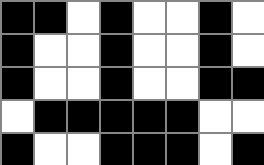[["black", "black", "white", "black", "white", "white", "black", "white"], ["black", "white", "white", "black", "white", "white", "black", "white"], ["black", "white", "white", "black", "white", "white", "black", "black"], ["white", "black", "black", "black", "black", "black", "white", "white"], ["black", "white", "white", "black", "black", "black", "white", "black"]]